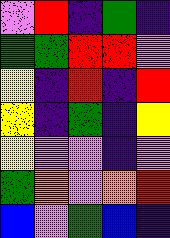[["violet", "red", "indigo", "green", "indigo"], ["green", "green", "red", "red", "violet"], ["yellow", "indigo", "red", "indigo", "red"], ["yellow", "indigo", "green", "indigo", "yellow"], ["yellow", "violet", "violet", "indigo", "violet"], ["green", "orange", "violet", "orange", "red"], ["blue", "violet", "green", "blue", "indigo"]]